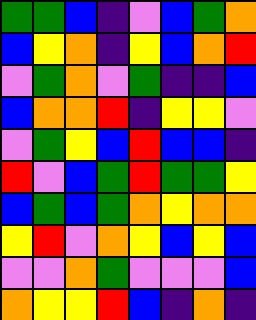[["green", "green", "blue", "indigo", "violet", "blue", "green", "orange"], ["blue", "yellow", "orange", "indigo", "yellow", "blue", "orange", "red"], ["violet", "green", "orange", "violet", "green", "indigo", "indigo", "blue"], ["blue", "orange", "orange", "red", "indigo", "yellow", "yellow", "violet"], ["violet", "green", "yellow", "blue", "red", "blue", "blue", "indigo"], ["red", "violet", "blue", "green", "red", "green", "green", "yellow"], ["blue", "green", "blue", "green", "orange", "yellow", "orange", "orange"], ["yellow", "red", "violet", "orange", "yellow", "blue", "yellow", "blue"], ["violet", "violet", "orange", "green", "violet", "violet", "violet", "blue"], ["orange", "yellow", "yellow", "red", "blue", "indigo", "orange", "indigo"]]